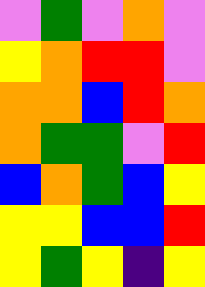[["violet", "green", "violet", "orange", "violet"], ["yellow", "orange", "red", "red", "violet"], ["orange", "orange", "blue", "red", "orange"], ["orange", "green", "green", "violet", "red"], ["blue", "orange", "green", "blue", "yellow"], ["yellow", "yellow", "blue", "blue", "red"], ["yellow", "green", "yellow", "indigo", "yellow"]]